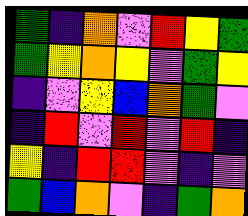[["green", "indigo", "orange", "violet", "red", "yellow", "green"], ["green", "yellow", "orange", "yellow", "violet", "green", "yellow"], ["indigo", "violet", "yellow", "blue", "orange", "green", "violet"], ["indigo", "red", "violet", "red", "violet", "red", "indigo"], ["yellow", "indigo", "red", "red", "violet", "indigo", "violet"], ["green", "blue", "orange", "violet", "indigo", "green", "orange"]]